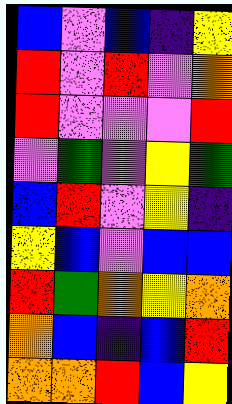[["blue", "violet", "blue", "indigo", "yellow"], ["red", "violet", "red", "violet", "orange"], ["red", "violet", "violet", "violet", "red"], ["violet", "green", "violet", "yellow", "green"], ["blue", "red", "violet", "yellow", "indigo"], ["yellow", "blue", "violet", "blue", "blue"], ["red", "green", "orange", "yellow", "orange"], ["orange", "blue", "indigo", "blue", "red"], ["orange", "orange", "red", "blue", "yellow"]]